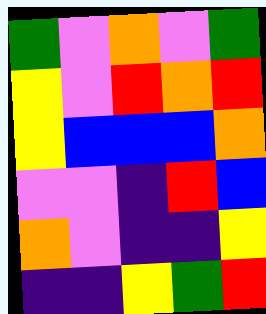[["green", "violet", "orange", "violet", "green"], ["yellow", "violet", "red", "orange", "red"], ["yellow", "blue", "blue", "blue", "orange"], ["violet", "violet", "indigo", "red", "blue"], ["orange", "violet", "indigo", "indigo", "yellow"], ["indigo", "indigo", "yellow", "green", "red"]]